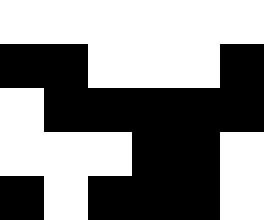[["white", "white", "white", "white", "white", "white"], ["black", "black", "white", "white", "white", "black"], ["white", "black", "black", "black", "black", "black"], ["white", "white", "white", "black", "black", "white"], ["black", "white", "black", "black", "black", "white"]]